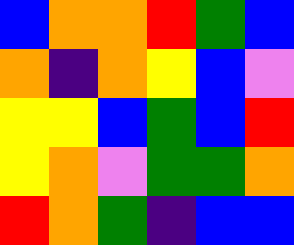[["blue", "orange", "orange", "red", "green", "blue"], ["orange", "indigo", "orange", "yellow", "blue", "violet"], ["yellow", "yellow", "blue", "green", "blue", "red"], ["yellow", "orange", "violet", "green", "green", "orange"], ["red", "orange", "green", "indigo", "blue", "blue"]]